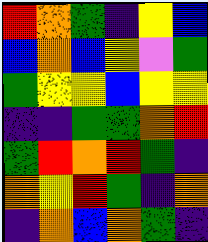[["red", "orange", "green", "indigo", "yellow", "blue"], ["blue", "orange", "blue", "yellow", "violet", "green"], ["green", "yellow", "yellow", "blue", "yellow", "yellow"], ["indigo", "indigo", "green", "green", "orange", "red"], ["green", "red", "orange", "red", "green", "indigo"], ["orange", "yellow", "red", "green", "indigo", "orange"], ["indigo", "orange", "blue", "orange", "green", "indigo"]]